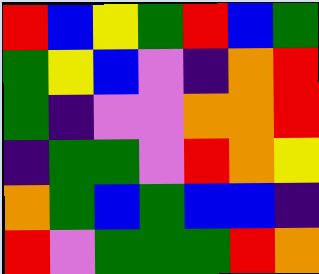[["red", "blue", "yellow", "green", "red", "blue", "green"], ["green", "yellow", "blue", "violet", "indigo", "orange", "red"], ["green", "indigo", "violet", "violet", "orange", "orange", "red"], ["indigo", "green", "green", "violet", "red", "orange", "yellow"], ["orange", "green", "blue", "green", "blue", "blue", "indigo"], ["red", "violet", "green", "green", "green", "red", "orange"]]